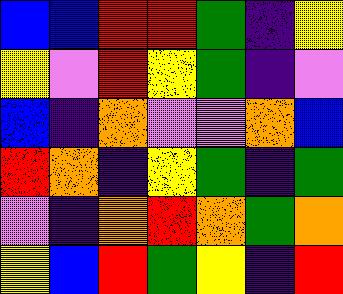[["blue", "blue", "red", "red", "green", "indigo", "yellow"], ["yellow", "violet", "red", "yellow", "green", "indigo", "violet"], ["blue", "indigo", "orange", "violet", "violet", "orange", "blue"], ["red", "orange", "indigo", "yellow", "green", "indigo", "green"], ["violet", "indigo", "orange", "red", "orange", "green", "orange"], ["yellow", "blue", "red", "green", "yellow", "indigo", "red"]]